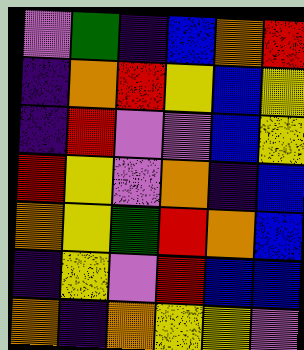[["violet", "green", "indigo", "blue", "orange", "red"], ["indigo", "orange", "red", "yellow", "blue", "yellow"], ["indigo", "red", "violet", "violet", "blue", "yellow"], ["red", "yellow", "violet", "orange", "indigo", "blue"], ["orange", "yellow", "green", "red", "orange", "blue"], ["indigo", "yellow", "violet", "red", "blue", "blue"], ["orange", "indigo", "orange", "yellow", "yellow", "violet"]]